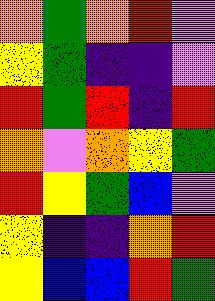[["orange", "green", "orange", "red", "violet"], ["yellow", "green", "indigo", "indigo", "violet"], ["red", "green", "red", "indigo", "red"], ["orange", "violet", "orange", "yellow", "green"], ["red", "yellow", "green", "blue", "violet"], ["yellow", "indigo", "indigo", "orange", "red"], ["yellow", "blue", "blue", "red", "green"]]